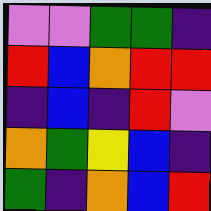[["violet", "violet", "green", "green", "indigo"], ["red", "blue", "orange", "red", "red"], ["indigo", "blue", "indigo", "red", "violet"], ["orange", "green", "yellow", "blue", "indigo"], ["green", "indigo", "orange", "blue", "red"]]